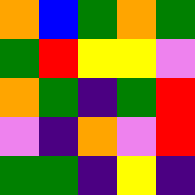[["orange", "blue", "green", "orange", "green"], ["green", "red", "yellow", "yellow", "violet"], ["orange", "green", "indigo", "green", "red"], ["violet", "indigo", "orange", "violet", "red"], ["green", "green", "indigo", "yellow", "indigo"]]